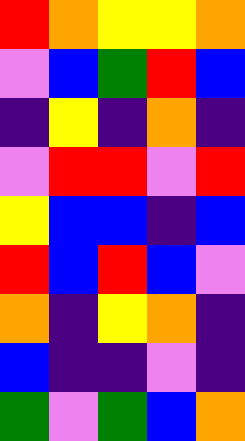[["red", "orange", "yellow", "yellow", "orange"], ["violet", "blue", "green", "red", "blue"], ["indigo", "yellow", "indigo", "orange", "indigo"], ["violet", "red", "red", "violet", "red"], ["yellow", "blue", "blue", "indigo", "blue"], ["red", "blue", "red", "blue", "violet"], ["orange", "indigo", "yellow", "orange", "indigo"], ["blue", "indigo", "indigo", "violet", "indigo"], ["green", "violet", "green", "blue", "orange"]]